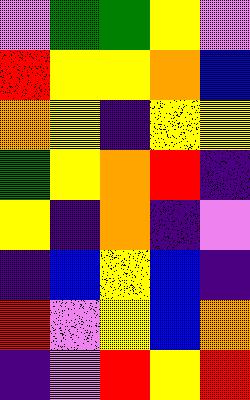[["violet", "green", "green", "yellow", "violet"], ["red", "yellow", "yellow", "orange", "blue"], ["orange", "yellow", "indigo", "yellow", "yellow"], ["green", "yellow", "orange", "red", "indigo"], ["yellow", "indigo", "orange", "indigo", "violet"], ["indigo", "blue", "yellow", "blue", "indigo"], ["red", "violet", "yellow", "blue", "orange"], ["indigo", "violet", "red", "yellow", "red"]]